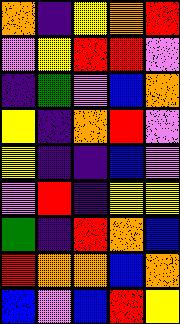[["orange", "indigo", "yellow", "orange", "red"], ["violet", "yellow", "red", "red", "violet"], ["indigo", "green", "violet", "blue", "orange"], ["yellow", "indigo", "orange", "red", "violet"], ["yellow", "indigo", "indigo", "blue", "violet"], ["violet", "red", "indigo", "yellow", "yellow"], ["green", "indigo", "red", "orange", "blue"], ["red", "orange", "orange", "blue", "orange"], ["blue", "violet", "blue", "red", "yellow"]]